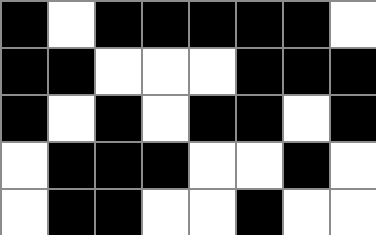[["black", "white", "black", "black", "black", "black", "black", "white"], ["black", "black", "white", "white", "white", "black", "black", "black"], ["black", "white", "black", "white", "black", "black", "white", "black"], ["white", "black", "black", "black", "white", "white", "black", "white"], ["white", "black", "black", "white", "white", "black", "white", "white"]]